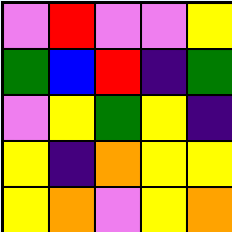[["violet", "red", "violet", "violet", "yellow"], ["green", "blue", "red", "indigo", "green"], ["violet", "yellow", "green", "yellow", "indigo"], ["yellow", "indigo", "orange", "yellow", "yellow"], ["yellow", "orange", "violet", "yellow", "orange"]]